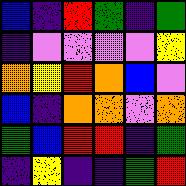[["blue", "indigo", "red", "green", "indigo", "green"], ["indigo", "violet", "violet", "violet", "violet", "yellow"], ["orange", "yellow", "red", "orange", "blue", "violet"], ["blue", "indigo", "orange", "orange", "violet", "orange"], ["green", "blue", "red", "red", "indigo", "green"], ["indigo", "yellow", "indigo", "indigo", "green", "red"]]